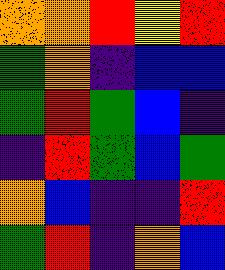[["orange", "orange", "red", "yellow", "red"], ["green", "orange", "indigo", "blue", "blue"], ["green", "red", "green", "blue", "indigo"], ["indigo", "red", "green", "blue", "green"], ["orange", "blue", "indigo", "indigo", "red"], ["green", "red", "indigo", "orange", "blue"]]